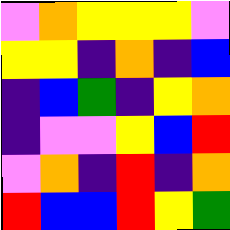[["violet", "orange", "yellow", "yellow", "yellow", "violet"], ["yellow", "yellow", "indigo", "orange", "indigo", "blue"], ["indigo", "blue", "green", "indigo", "yellow", "orange"], ["indigo", "violet", "violet", "yellow", "blue", "red"], ["violet", "orange", "indigo", "red", "indigo", "orange"], ["red", "blue", "blue", "red", "yellow", "green"]]